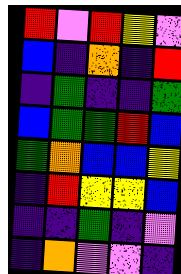[["red", "violet", "red", "yellow", "violet"], ["blue", "indigo", "orange", "indigo", "red"], ["indigo", "green", "indigo", "indigo", "green"], ["blue", "green", "green", "red", "blue"], ["green", "orange", "blue", "blue", "yellow"], ["indigo", "red", "yellow", "yellow", "blue"], ["indigo", "indigo", "green", "indigo", "violet"], ["indigo", "orange", "violet", "violet", "indigo"]]